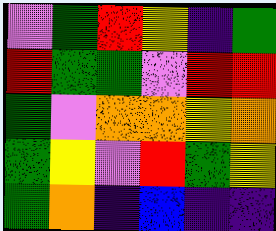[["violet", "green", "red", "yellow", "indigo", "green"], ["red", "green", "green", "violet", "red", "red"], ["green", "violet", "orange", "orange", "yellow", "orange"], ["green", "yellow", "violet", "red", "green", "yellow"], ["green", "orange", "indigo", "blue", "indigo", "indigo"]]